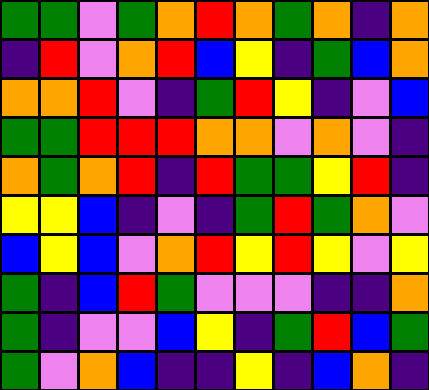[["green", "green", "violet", "green", "orange", "red", "orange", "green", "orange", "indigo", "orange"], ["indigo", "red", "violet", "orange", "red", "blue", "yellow", "indigo", "green", "blue", "orange"], ["orange", "orange", "red", "violet", "indigo", "green", "red", "yellow", "indigo", "violet", "blue"], ["green", "green", "red", "red", "red", "orange", "orange", "violet", "orange", "violet", "indigo"], ["orange", "green", "orange", "red", "indigo", "red", "green", "green", "yellow", "red", "indigo"], ["yellow", "yellow", "blue", "indigo", "violet", "indigo", "green", "red", "green", "orange", "violet"], ["blue", "yellow", "blue", "violet", "orange", "red", "yellow", "red", "yellow", "violet", "yellow"], ["green", "indigo", "blue", "red", "green", "violet", "violet", "violet", "indigo", "indigo", "orange"], ["green", "indigo", "violet", "violet", "blue", "yellow", "indigo", "green", "red", "blue", "green"], ["green", "violet", "orange", "blue", "indigo", "indigo", "yellow", "indigo", "blue", "orange", "indigo"]]